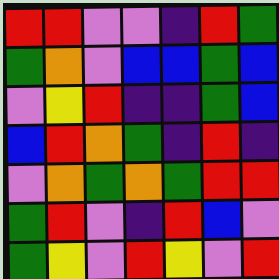[["red", "red", "violet", "violet", "indigo", "red", "green"], ["green", "orange", "violet", "blue", "blue", "green", "blue"], ["violet", "yellow", "red", "indigo", "indigo", "green", "blue"], ["blue", "red", "orange", "green", "indigo", "red", "indigo"], ["violet", "orange", "green", "orange", "green", "red", "red"], ["green", "red", "violet", "indigo", "red", "blue", "violet"], ["green", "yellow", "violet", "red", "yellow", "violet", "red"]]